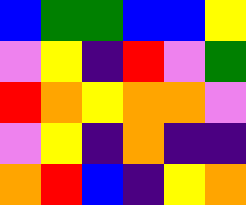[["blue", "green", "green", "blue", "blue", "yellow"], ["violet", "yellow", "indigo", "red", "violet", "green"], ["red", "orange", "yellow", "orange", "orange", "violet"], ["violet", "yellow", "indigo", "orange", "indigo", "indigo"], ["orange", "red", "blue", "indigo", "yellow", "orange"]]